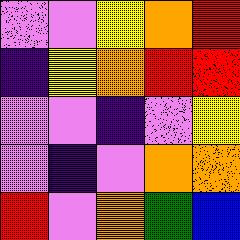[["violet", "violet", "yellow", "orange", "red"], ["indigo", "yellow", "orange", "red", "red"], ["violet", "violet", "indigo", "violet", "yellow"], ["violet", "indigo", "violet", "orange", "orange"], ["red", "violet", "orange", "green", "blue"]]